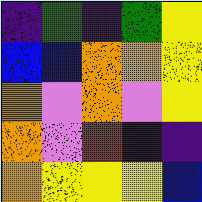[["indigo", "green", "indigo", "green", "yellow"], ["blue", "blue", "orange", "orange", "yellow"], ["orange", "violet", "orange", "violet", "yellow"], ["orange", "violet", "red", "indigo", "indigo"], ["orange", "yellow", "yellow", "yellow", "blue"]]